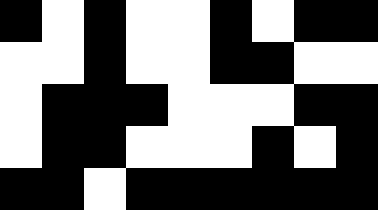[["black", "white", "black", "white", "white", "black", "white", "black", "black"], ["white", "white", "black", "white", "white", "black", "black", "white", "white"], ["white", "black", "black", "black", "white", "white", "white", "black", "black"], ["white", "black", "black", "white", "white", "white", "black", "white", "black"], ["black", "black", "white", "black", "black", "black", "black", "black", "black"]]